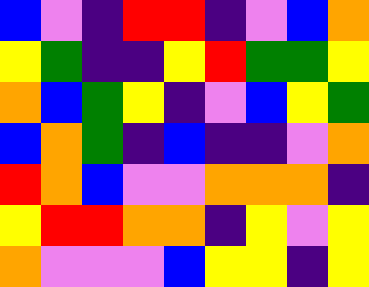[["blue", "violet", "indigo", "red", "red", "indigo", "violet", "blue", "orange"], ["yellow", "green", "indigo", "indigo", "yellow", "red", "green", "green", "yellow"], ["orange", "blue", "green", "yellow", "indigo", "violet", "blue", "yellow", "green"], ["blue", "orange", "green", "indigo", "blue", "indigo", "indigo", "violet", "orange"], ["red", "orange", "blue", "violet", "violet", "orange", "orange", "orange", "indigo"], ["yellow", "red", "red", "orange", "orange", "indigo", "yellow", "violet", "yellow"], ["orange", "violet", "violet", "violet", "blue", "yellow", "yellow", "indigo", "yellow"]]